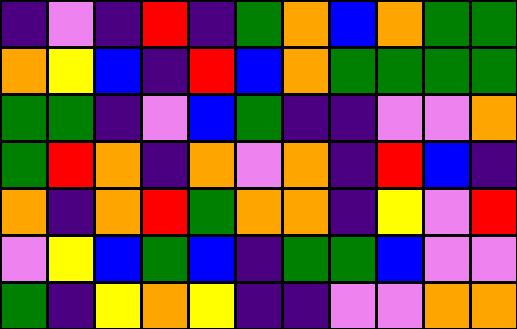[["indigo", "violet", "indigo", "red", "indigo", "green", "orange", "blue", "orange", "green", "green"], ["orange", "yellow", "blue", "indigo", "red", "blue", "orange", "green", "green", "green", "green"], ["green", "green", "indigo", "violet", "blue", "green", "indigo", "indigo", "violet", "violet", "orange"], ["green", "red", "orange", "indigo", "orange", "violet", "orange", "indigo", "red", "blue", "indigo"], ["orange", "indigo", "orange", "red", "green", "orange", "orange", "indigo", "yellow", "violet", "red"], ["violet", "yellow", "blue", "green", "blue", "indigo", "green", "green", "blue", "violet", "violet"], ["green", "indigo", "yellow", "orange", "yellow", "indigo", "indigo", "violet", "violet", "orange", "orange"]]